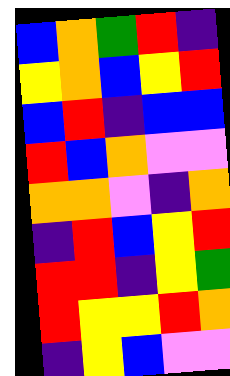[["blue", "orange", "green", "red", "indigo"], ["yellow", "orange", "blue", "yellow", "red"], ["blue", "red", "indigo", "blue", "blue"], ["red", "blue", "orange", "violet", "violet"], ["orange", "orange", "violet", "indigo", "orange"], ["indigo", "red", "blue", "yellow", "red"], ["red", "red", "indigo", "yellow", "green"], ["red", "yellow", "yellow", "red", "orange"], ["indigo", "yellow", "blue", "violet", "violet"]]